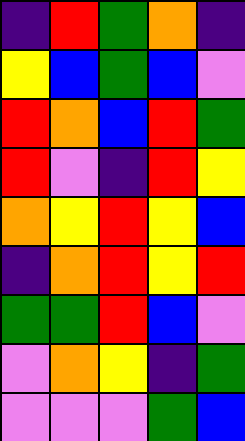[["indigo", "red", "green", "orange", "indigo"], ["yellow", "blue", "green", "blue", "violet"], ["red", "orange", "blue", "red", "green"], ["red", "violet", "indigo", "red", "yellow"], ["orange", "yellow", "red", "yellow", "blue"], ["indigo", "orange", "red", "yellow", "red"], ["green", "green", "red", "blue", "violet"], ["violet", "orange", "yellow", "indigo", "green"], ["violet", "violet", "violet", "green", "blue"]]